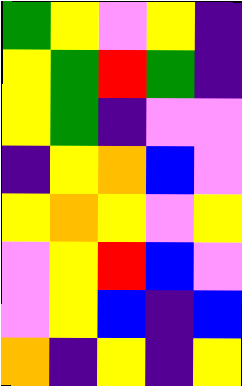[["green", "yellow", "violet", "yellow", "indigo"], ["yellow", "green", "red", "green", "indigo"], ["yellow", "green", "indigo", "violet", "violet"], ["indigo", "yellow", "orange", "blue", "violet"], ["yellow", "orange", "yellow", "violet", "yellow"], ["violet", "yellow", "red", "blue", "violet"], ["violet", "yellow", "blue", "indigo", "blue"], ["orange", "indigo", "yellow", "indigo", "yellow"]]